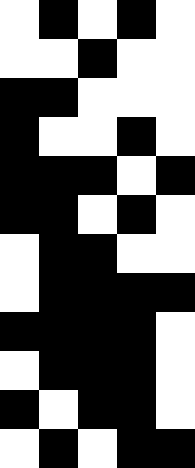[["white", "black", "white", "black", "white"], ["white", "white", "black", "white", "white"], ["black", "black", "white", "white", "white"], ["black", "white", "white", "black", "white"], ["black", "black", "black", "white", "black"], ["black", "black", "white", "black", "white"], ["white", "black", "black", "white", "white"], ["white", "black", "black", "black", "black"], ["black", "black", "black", "black", "white"], ["white", "black", "black", "black", "white"], ["black", "white", "black", "black", "white"], ["white", "black", "white", "black", "black"]]